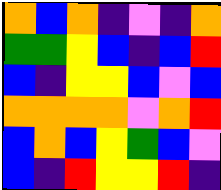[["orange", "blue", "orange", "indigo", "violet", "indigo", "orange"], ["green", "green", "yellow", "blue", "indigo", "blue", "red"], ["blue", "indigo", "yellow", "yellow", "blue", "violet", "blue"], ["orange", "orange", "orange", "orange", "violet", "orange", "red"], ["blue", "orange", "blue", "yellow", "green", "blue", "violet"], ["blue", "indigo", "red", "yellow", "yellow", "red", "indigo"]]